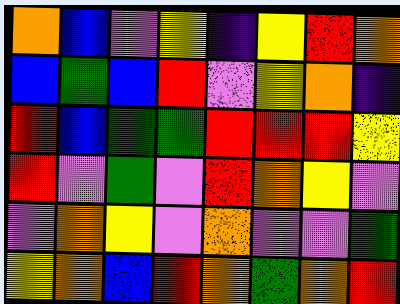[["orange", "blue", "violet", "yellow", "indigo", "yellow", "red", "orange"], ["blue", "green", "blue", "red", "violet", "yellow", "orange", "indigo"], ["red", "blue", "green", "green", "red", "red", "red", "yellow"], ["red", "violet", "green", "violet", "red", "orange", "yellow", "violet"], ["violet", "orange", "yellow", "violet", "orange", "violet", "violet", "green"], ["yellow", "orange", "blue", "red", "orange", "green", "orange", "red"]]